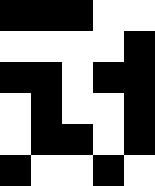[["black", "black", "black", "white", "white"], ["white", "white", "white", "white", "black"], ["black", "black", "white", "black", "black"], ["white", "black", "white", "white", "black"], ["white", "black", "black", "white", "black"], ["black", "white", "white", "black", "white"]]